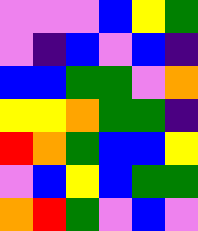[["violet", "violet", "violet", "blue", "yellow", "green"], ["violet", "indigo", "blue", "violet", "blue", "indigo"], ["blue", "blue", "green", "green", "violet", "orange"], ["yellow", "yellow", "orange", "green", "green", "indigo"], ["red", "orange", "green", "blue", "blue", "yellow"], ["violet", "blue", "yellow", "blue", "green", "green"], ["orange", "red", "green", "violet", "blue", "violet"]]